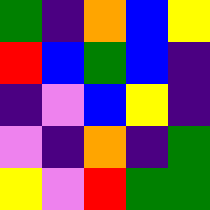[["green", "indigo", "orange", "blue", "yellow"], ["red", "blue", "green", "blue", "indigo"], ["indigo", "violet", "blue", "yellow", "indigo"], ["violet", "indigo", "orange", "indigo", "green"], ["yellow", "violet", "red", "green", "green"]]